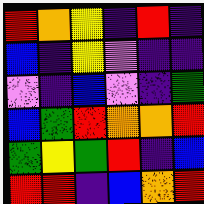[["red", "orange", "yellow", "indigo", "red", "indigo"], ["blue", "indigo", "yellow", "violet", "indigo", "indigo"], ["violet", "indigo", "blue", "violet", "indigo", "green"], ["blue", "green", "red", "orange", "orange", "red"], ["green", "yellow", "green", "red", "indigo", "blue"], ["red", "red", "indigo", "blue", "orange", "red"]]